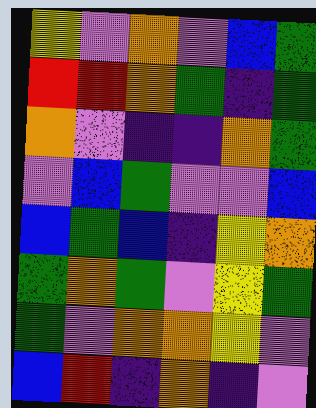[["yellow", "violet", "orange", "violet", "blue", "green"], ["red", "red", "orange", "green", "indigo", "green"], ["orange", "violet", "indigo", "indigo", "orange", "green"], ["violet", "blue", "green", "violet", "violet", "blue"], ["blue", "green", "blue", "indigo", "yellow", "orange"], ["green", "orange", "green", "violet", "yellow", "green"], ["green", "violet", "orange", "orange", "yellow", "violet"], ["blue", "red", "indigo", "orange", "indigo", "violet"]]